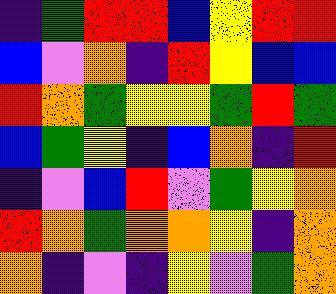[["indigo", "green", "red", "red", "blue", "yellow", "red", "red"], ["blue", "violet", "orange", "indigo", "red", "yellow", "blue", "blue"], ["red", "orange", "green", "yellow", "yellow", "green", "red", "green"], ["blue", "green", "yellow", "indigo", "blue", "orange", "indigo", "red"], ["indigo", "violet", "blue", "red", "violet", "green", "yellow", "orange"], ["red", "orange", "green", "orange", "orange", "yellow", "indigo", "orange"], ["orange", "indigo", "violet", "indigo", "yellow", "violet", "green", "orange"]]